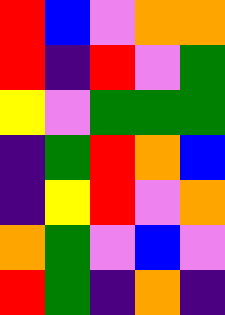[["red", "blue", "violet", "orange", "orange"], ["red", "indigo", "red", "violet", "green"], ["yellow", "violet", "green", "green", "green"], ["indigo", "green", "red", "orange", "blue"], ["indigo", "yellow", "red", "violet", "orange"], ["orange", "green", "violet", "blue", "violet"], ["red", "green", "indigo", "orange", "indigo"]]